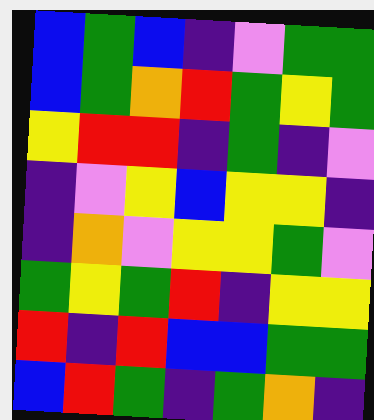[["blue", "green", "blue", "indigo", "violet", "green", "green"], ["blue", "green", "orange", "red", "green", "yellow", "green"], ["yellow", "red", "red", "indigo", "green", "indigo", "violet"], ["indigo", "violet", "yellow", "blue", "yellow", "yellow", "indigo"], ["indigo", "orange", "violet", "yellow", "yellow", "green", "violet"], ["green", "yellow", "green", "red", "indigo", "yellow", "yellow"], ["red", "indigo", "red", "blue", "blue", "green", "green"], ["blue", "red", "green", "indigo", "green", "orange", "indigo"]]